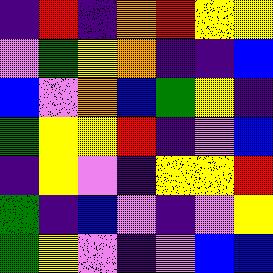[["indigo", "red", "indigo", "orange", "red", "yellow", "yellow"], ["violet", "green", "yellow", "orange", "indigo", "indigo", "blue"], ["blue", "violet", "orange", "blue", "green", "yellow", "indigo"], ["green", "yellow", "yellow", "red", "indigo", "violet", "blue"], ["indigo", "yellow", "violet", "indigo", "yellow", "yellow", "red"], ["green", "indigo", "blue", "violet", "indigo", "violet", "yellow"], ["green", "yellow", "violet", "indigo", "violet", "blue", "blue"]]